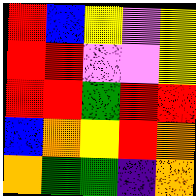[["red", "blue", "yellow", "violet", "yellow"], ["red", "red", "violet", "violet", "yellow"], ["red", "red", "green", "red", "red"], ["blue", "orange", "yellow", "red", "orange"], ["orange", "green", "green", "indigo", "orange"]]